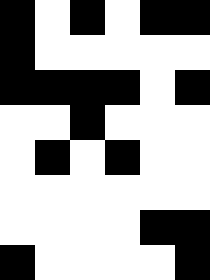[["black", "white", "black", "white", "black", "black"], ["black", "white", "white", "white", "white", "white"], ["black", "black", "black", "black", "white", "black"], ["white", "white", "black", "white", "white", "white"], ["white", "black", "white", "black", "white", "white"], ["white", "white", "white", "white", "white", "white"], ["white", "white", "white", "white", "black", "black"], ["black", "white", "white", "white", "white", "black"]]